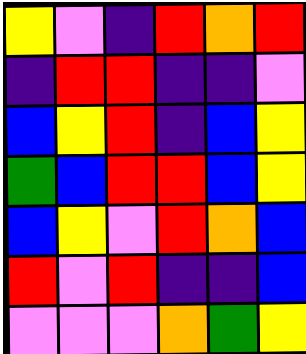[["yellow", "violet", "indigo", "red", "orange", "red"], ["indigo", "red", "red", "indigo", "indigo", "violet"], ["blue", "yellow", "red", "indigo", "blue", "yellow"], ["green", "blue", "red", "red", "blue", "yellow"], ["blue", "yellow", "violet", "red", "orange", "blue"], ["red", "violet", "red", "indigo", "indigo", "blue"], ["violet", "violet", "violet", "orange", "green", "yellow"]]